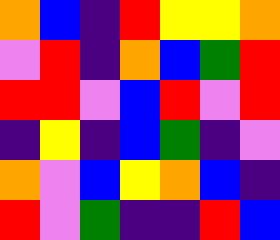[["orange", "blue", "indigo", "red", "yellow", "yellow", "orange"], ["violet", "red", "indigo", "orange", "blue", "green", "red"], ["red", "red", "violet", "blue", "red", "violet", "red"], ["indigo", "yellow", "indigo", "blue", "green", "indigo", "violet"], ["orange", "violet", "blue", "yellow", "orange", "blue", "indigo"], ["red", "violet", "green", "indigo", "indigo", "red", "blue"]]